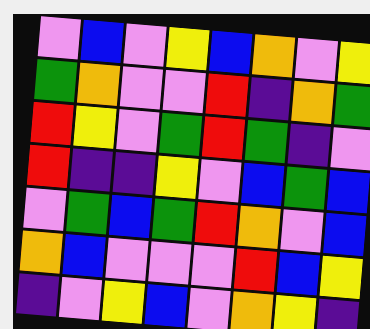[["violet", "blue", "violet", "yellow", "blue", "orange", "violet", "yellow"], ["green", "orange", "violet", "violet", "red", "indigo", "orange", "green"], ["red", "yellow", "violet", "green", "red", "green", "indigo", "violet"], ["red", "indigo", "indigo", "yellow", "violet", "blue", "green", "blue"], ["violet", "green", "blue", "green", "red", "orange", "violet", "blue"], ["orange", "blue", "violet", "violet", "violet", "red", "blue", "yellow"], ["indigo", "violet", "yellow", "blue", "violet", "orange", "yellow", "indigo"]]